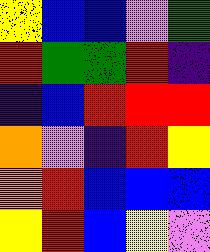[["yellow", "blue", "blue", "violet", "green"], ["red", "green", "green", "red", "indigo"], ["indigo", "blue", "red", "red", "red"], ["orange", "violet", "indigo", "red", "yellow"], ["orange", "red", "blue", "blue", "blue"], ["yellow", "red", "blue", "yellow", "violet"]]